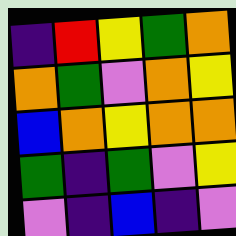[["indigo", "red", "yellow", "green", "orange"], ["orange", "green", "violet", "orange", "yellow"], ["blue", "orange", "yellow", "orange", "orange"], ["green", "indigo", "green", "violet", "yellow"], ["violet", "indigo", "blue", "indigo", "violet"]]